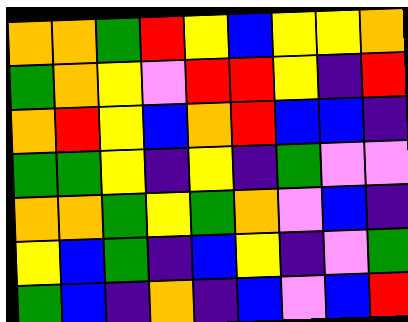[["orange", "orange", "green", "red", "yellow", "blue", "yellow", "yellow", "orange"], ["green", "orange", "yellow", "violet", "red", "red", "yellow", "indigo", "red"], ["orange", "red", "yellow", "blue", "orange", "red", "blue", "blue", "indigo"], ["green", "green", "yellow", "indigo", "yellow", "indigo", "green", "violet", "violet"], ["orange", "orange", "green", "yellow", "green", "orange", "violet", "blue", "indigo"], ["yellow", "blue", "green", "indigo", "blue", "yellow", "indigo", "violet", "green"], ["green", "blue", "indigo", "orange", "indigo", "blue", "violet", "blue", "red"]]